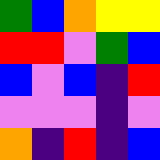[["green", "blue", "orange", "yellow", "yellow"], ["red", "red", "violet", "green", "blue"], ["blue", "violet", "blue", "indigo", "red"], ["violet", "violet", "violet", "indigo", "violet"], ["orange", "indigo", "red", "indigo", "blue"]]